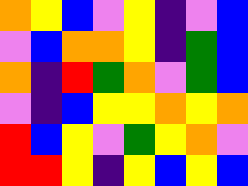[["orange", "yellow", "blue", "violet", "yellow", "indigo", "violet", "blue"], ["violet", "blue", "orange", "orange", "yellow", "indigo", "green", "blue"], ["orange", "indigo", "red", "green", "orange", "violet", "green", "blue"], ["violet", "indigo", "blue", "yellow", "yellow", "orange", "yellow", "orange"], ["red", "blue", "yellow", "violet", "green", "yellow", "orange", "violet"], ["red", "red", "yellow", "indigo", "yellow", "blue", "yellow", "blue"]]